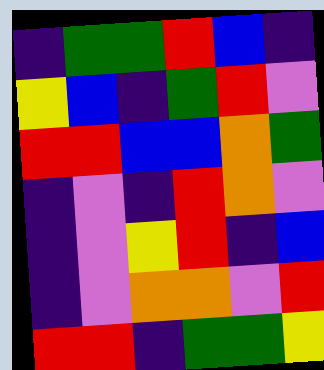[["indigo", "green", "green", "red", "blue", "indigo"], ["yellow", "blue", "indigo", "green", "red", "violet"], ["red", "red", "blue", "blue", "orange", "green"], ["indigo", "violet", "indigo", "red", "orange", "violet"], ["indigo", "violet", "yellow", "red", "indigo", "blue"], ["indigo", "violet", "orange", "orange", "violet", "red"], ["red", "red", "indigo", "green", "green", "yellow"]]